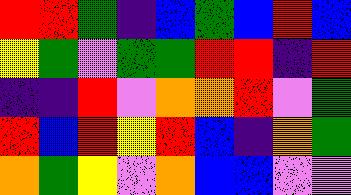[["red", "red", "green", "indigo", "blue", "green", "blue", "red", "blue"], ["yellow", "green", "violet", "green", "green", "red", "red", "indigo", "red"], ["indigo", "indigo", "red", "violet", "orange", "orange", "red", "violet", "green"], ["red", "blue", "red", "yellow", "red", "blue", "indigo", "orange", "green"], ["orange", "green", "yellow", "violet", "orange", "blue", "blue", "violet", "violet"]]